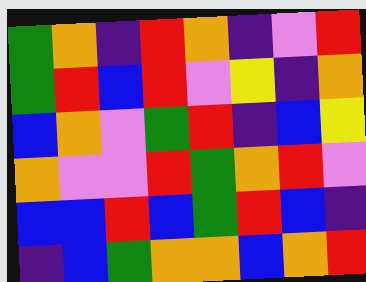[["green", "orange", "indigo", "red", "orange", "indigo", "violet", "red"], ["green", "red", "blue", "red", "violet", "yellow", "indigo", "orange"], ["blue", "orange", "violet", "green", "red", "indigo", "blue", "yellow"], ["orange", "violet", "violet", "red", "green", "orange", "red", "violet"], ["blue", "blue", "red", "blue", "green", "red", "blue", "indigo"], ["indigo", "blue", "green", "orange", "orange", "blue", "orange", "red"]]